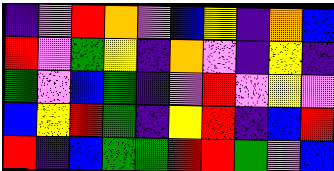[["indigo", "violet", "red", "orange", "violet", "blue", "yellow", "indigo", "orange", "blue"], ["red", "violet", "green", "yellow", "indigo", "orange", "violet", "indigo", "yellow", "indigo"], ["green", "violet", "blue", "green", "indigo", "violet", "red", "violet", "yellow", "violet"], ["blue", "yellow", "red", "green", "indigo", "yellow", "red", "indigo", "blue", "red"], ["red", "indigo", "blue", "green", "green", "red", "red", "green", "violet", "blue"]]